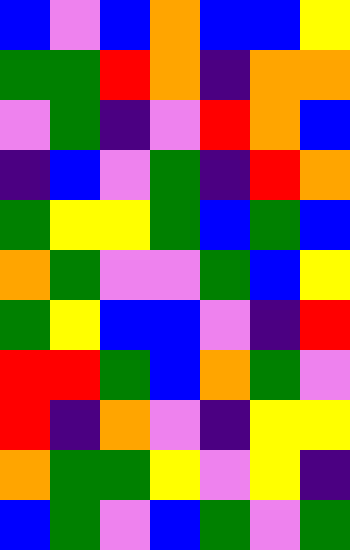[["blue", "violet", "blue", "orange", "blue", "blue", "yellow"], ["green", "green", "red", "orange", "indigo", "orange", "orange"], ["violet", "green", "indigo", "violet", "red", "orange", "blue"], ["indigo", "blue", "violet", "green", "indigo", "red", "orange"], ["green", "yellow", "yellow", "green", "blue", "green", "blue"], ["orange", "green", "violet", "violet", "green", "blue", "yellow"], ["green", "yellow", "blue", "blue", "violet", "indigo", "red"], ["red", "red", "green", "blue", "orange", "green", "violet"], ["red", "indigo", "orange", "violet", "indigo", "yellow", "yellow"], ["orange", "green", "green", "yellow", "violet", "yellow", "indigo"], ["blue", "green", "violet", "blue", "green", "violet", "green"]]